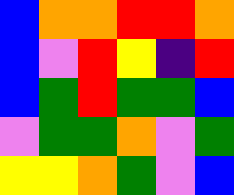[["blue", "orange", "orange", "red", "red", "orange"], ["blue", "violet", "red", "yellow", "indigo", "red"], ["blue", "green", "red", "green", "green", "blue"], ["violet", "green", "green", "orange", "violet", "green"], ["yellow", "yellow", "orange", "green", "violet", "blue"]]